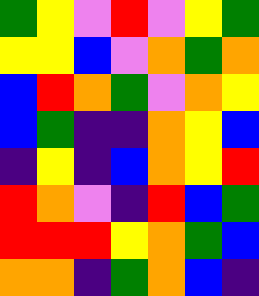[["green", "yellow", "violet", "red", "violet", "yellow", "green"], ["yellow", "yellow", "blue", "violet", "orange", "green", "orange"], ["blue", "red", "orange", "green", "violet", "orange", "yellow"], ["blue", "green", "indigo", "indigo", "orange", "yellow", "blue"], ["indigo", "yellow", "indigo", "blue", "orange", "yellow", "red"], ["red", "orange", "violet", "indigo", "red", "blue", "green"], ["red", "red", "red", "yellow", "orange", "green", "blue"], ["orange", "orange", "indigo", "green", "orange", "blue", "indigo"]]